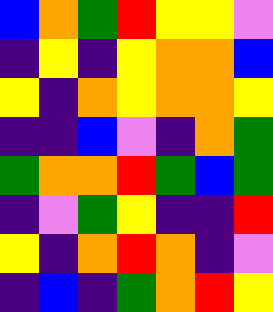[["blue", "orange", "green", "red", "yellow", "yellow", "violet"], ["indigo", "yellow", "indigo", "yellow", "orange", "orange", "blue"], ["yellow", "indigo", "orange", "yellow", "orange", "orange", "yellow"], ["indigo", "indigo", "blue", "violet", "indigo", "orange", "green"], ["green", "orange", "orange", "red", "green", "blue", "green"], ["indigo", "violet", "green", "yellow", "indigo", "indigo", "red"], ["yellow", "indigo", "orange", "red", "orange", "indigo", "violet"], ["indigo", "blue", "indigo", "green", "orange", "red", "yellow"]]